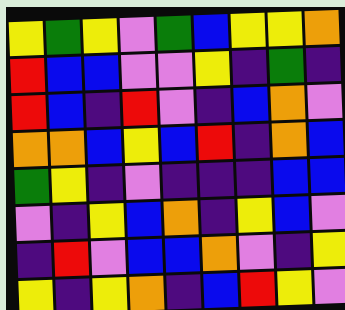[["yellow", "green", "yellow", "violet", "green", "blue", "yellow", "yellow", "orange"], ["red", "blue", "blue", "violet", "violet", "yellow", "indigo", "green", "indigo"], ["red", "blue", "indigo", "red", "violet", "indigo", "blue", "orange", "violet"], ["orange", "orange", "blue", "yellow", "blue", "red", "indigo", "orange", "blue"], ["green", "yellow", "indigo", "violet", "indigo", "indigo", "indigo", "blue", "blue"], ["violet", "indigo", "yellow", "blue", "orange", "indigo", "yellow", "blue", "violet"], ["indigo", "red", "violet", "blue", "blue", "orange", "violet", "indigo", "yellow"], ["yellow", "indigo", "yellow", "orange", "indigo", "blue", "red", "yellow", "violet"]]